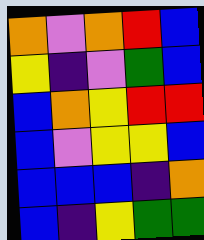[["orange", "violet", "orange", "red", "blue"], ["yellow", "indigo", "violet", "green", "blue"], ["blue", "orange", "yellow", "red", "red"], ["blue", "violet", "yellow", "yellow", "blue"], ["blue", "blue", "blue", "indigo", "orange"], ["blue", "indigo", "yellow", "green", "green"]]